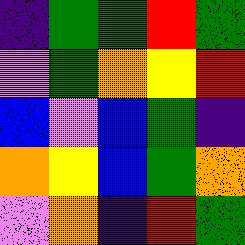[["indigo", "green", "green", "red", "green"], ["violet", "green", "orange", "yellow", "red"], ["blue", "violet", "blue", "green", "indigo"], ["orange", "yellow", "blue", "green", "orange"], ["violet", "orange", "indigo", "red", "green"]]